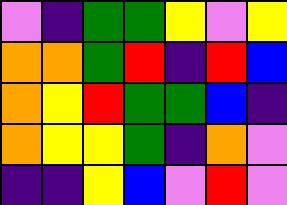[["violet", "indigo", "green", "green", "yellow", "violet", "yellow"], ["orange", "orange", "green", "red", "indigo", "red", "blue"], ["orange", "yellow", "red", "green", "green", "blue", "indigo"], ["orange", "yellow", "yellow", "green", "indigo", "orange", "violet"], ["indigo", "indigo", "yellow", "blue", "violet", "red", "violet"]]